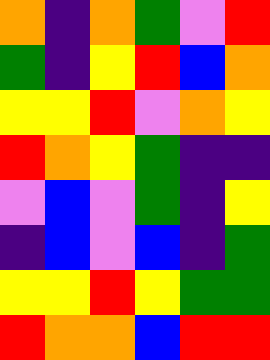[["orange", "indigo", "orange", "green", "violet", "red"], ["green", "indigo", "yellow", "red", "blue", "orange"], ["yellow", "yellow", "red", "violet", "orange", "yellow"], ["red", "orange", "yellow", "green", "indigo", "indigo"], ["violet", "blue", "violet", "green", "indigo", "yellow"], ["indigo", "blue", "violet", "blue", "indigo", "green"], ["yellow", "yellow", "red", "yellow", "green", "green"], ["red", "orange", "orange", "blue", "red", "red"]]